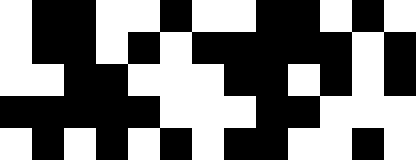[["white", "black", "black", "white", "white", "black", "white", "white", "black", "black", "white", "black", "white"], ["white", "black", "black", "white", "black", "white", "black", "black", "black", "black", "black", "white", "black"], ["white", "white", "black", "black", "white", "white", "white", "black", "black", "white", "black", "white", "black"], ["black", "black", "black", "black", "black", "white", "white", "white", "black", "black", "white", "white", "white"], ["white", "black", "white", "black", "white", "black", "white", "black", "black", "white", "white", "black", "white"]]